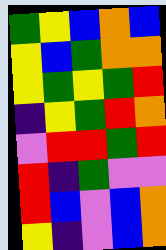[["green", "yellow", "blue", "orange", "blue"], ["yellow", "blue", "green", "orange", "orange"], ["yellow", "green", "yellow", "green", "red"], ["indigo", "yellow", "green", "red", "orange"], ["violet", "red", "red", "green", "red"], ["red", "indigo", "green", "violet", "violet"], ["red", "blue", "violet", "blue", "orange"], ["yellow", "indigo", "violet", "blue", "orange"]]